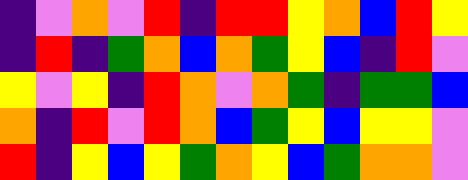[["indigo", "violet", "orange", "violet", "red", "indigo", "red", "red", "yellow", "orange", "blue", "red", "yellow"], ["indigo", "red", "indigo", "green", "orange", "blue", "orange", "green", "yellow", "blue", "indigo", "red", "violet"], ["yellow", "violet", "yellow", "indigo", "red", "orange", "violet", "orange", "green", "indigo", "green", "green", "blue"], ["orange", "indigo", "red", "violet", "red", "orange", "blue", "green", "yellow", "blue", "yellow", "yellow", "violet"], ["red", "indigo", "yellow", "blue", "yellow", "green", "orange", "yellow", "blue", "green", "orange", "orange", "violet"]]